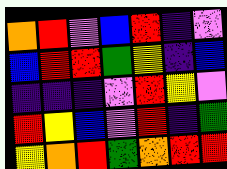[["orange", "red", "violet", "blue", "red", "indigo", "violet"], ["blue", "red", "red", "green", "yellow", "indigo", "blue"], ["indigo", "indigo", "indigo", "violet", "red", "yellow", "violet"], ["red", "yellow", "blue", "violet", "red", "indigo", "green"], ["yellow", "orange", "red", "green", "orange", "red", "red"]]